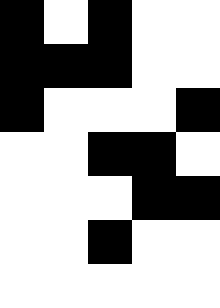[["black", "white", "black", "white", "white"], ["black", "black", "black", "white", "white"], ["black", "white", "white", "white", "black"], ["white", "white", "black", "black", "white"], ["white", "white", "white", "black", "black"], ["white", "white", "black", "white", "white"], ["white", "white", "white", "white", "white"]]